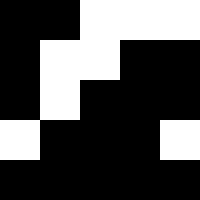[["black", "black", "white", "white", "white"], ["black", "white", "white", "black", "black"], ["black", "white", "black", "black", "black"], ["white", "black", "black", "black", "white"], ["black", "black", "black", "black", "black"]]